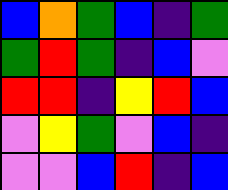[["blue", "orange", "green", "blue", "indigo", "green"], ["green", "red", "green", "indigo", "blue", "violet"], ["red", "red", "indigo", "yellow", "red", "blue"], ["violet", "yellow", "green", "violet", "blue", "indigo"], ["violet", "violet", "blue", "red", "indigo", "blue"]]